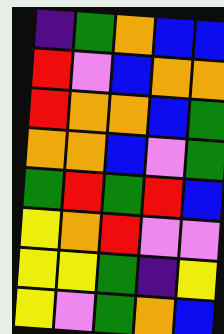[["indigo", "green", "orange", "blue", "blue"], ["red", "violet", "blue", "orange", "orange"], ["red", "orange", "orange", "blue", "green"], ["orange", "orange", "blue", "violet", "green"], ["green", "red", "green", "red", "blue"], ["yellow", "orange", "red", "violet", "violet"], ["yellow", "yellow", "green", "indigo", "yellow"], ["yellow", "violet", "green", "orange", "blue"]]